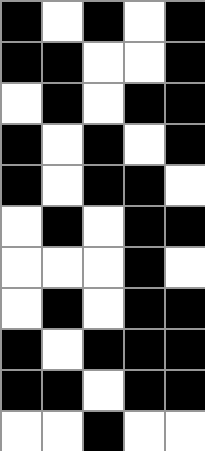[["black", "white", "black", "white", "black"], ["black", "black", "white", "white", "black"], ["white", "black", "white", "black", "black"], ["black", "white", "black", "white", "black"], ["black", "white", "black", "black", "white"], ["white", "black", "white", "black", "black"], ["white", "white", "white", "black", "white"], ["white", "black", "white", "black", "black"], ["black", "white", "black", "black", "black"], ["black", "black", "white", "black", "black"], ["white", "white", "black", "white", "white"]]